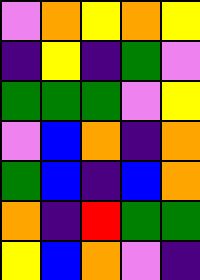[["violet", "orange", "yellow", "orange", "yellow"], ["indigo", "yellow", "indigo", "green", "violet"], ["green", "green", "green", "violet", "yellow"], ["violet", "blue", "orange", "indigo", "orange"], ["green", "blue", "indigo", "blue", "orange"], ["orange", "indigo", "red", "green", "green"], ["yellow", "blue", "orange", "violet", "indigo"]]